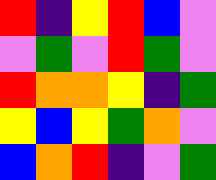[["red", "indigo", "yellow", "red", "blue", "violet"], ["violet", "green", "violet", "red", "green", "violet"], ["red", "orange", "orange", "yellow", "indigo", "green"], ["yellow", "blue", "yellow", "green", "orange", "violet"], ["blue", "orange", "red", "indigo", "violet", "green"]]